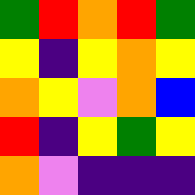[["green", "red", "orange", "red", "green"], ["yellow", "indigo", "yellow", "orange", "yellow"], ["orange", "yellow", "violet", "orange", "blue"], ["red", "indigo", "yellow", "green", "yellow"], ["orange", "violet", "indigo", "indigo", "indigo"]]